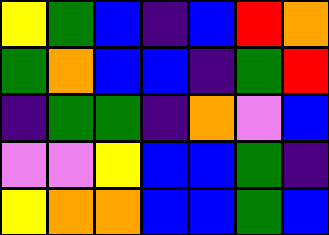[["yellow", "green", "blue", "indigo", "blue", "red", "orange"], ["green", "orange", "blue", "blue", "indigo", "green", "red"], ["indigo", "green", "green", "indigo", "orange", "violet", "blue"], ["violet", "violet", "yellow", "blue", "blue", "green", "indigo"], ["yellow", "orange", "orange", "blue", "blue", "green", "blue"]]